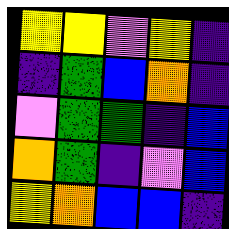[["yellow", "yellow", "violet", "yellow", "indigo"], ["indigo", "green", "blue", "orange", "indigo"], ["violet", "green", "green", "indigo", "blue"], ["orange", "green", "indigo", "violet", "blue"], ["yellow", "orange", "blue", "blue", "indigo"]]